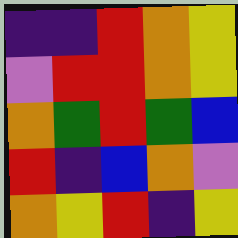[["indigo", "indigo", "red", "orange", "yellow"], ["violet", "red", "red", "orange", "yellow"], ["orange", "green", "red", "green", "blue"], ["red", "indigo", "blue", "orange", "violet"], ["orange", "yellow", "red", "indigo", "yellow"]]